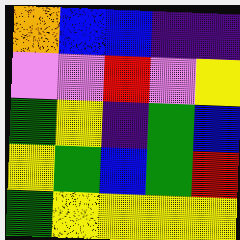[["orange", "blue", "blue", "indigo", "indigo"], ["violet", "violet", "red", "violet", "yellow"], ["green", "yellow", "indigo", "green", "blue"], ["yellow", "green", "blue", "green", "red"], ["green", "yellow", "yellow", "yellow", "yellow"]]